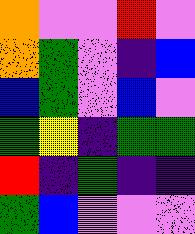[["orange", "violet", "violet", "red", "violet"], ["orange", "green", "violet", "indigo", "blue"], ["blue", "green", "violet", "blue", "violet"], ["green", "yellow", "indigo", "green", "green"], ["red", "indigo", "green", "indigo", "indigo"], ["green", "blue", "violet", "violet", "violet"]]